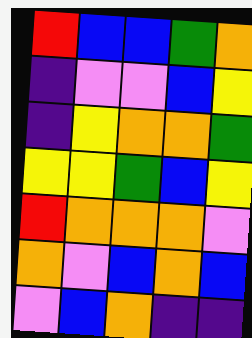[["red", "blue", "blue", "green", "orange"], ["indigo", "violet", "violet", "blue", "yellow"], ["indigo", "yellow", "orange", "orange", "green"], ["yellow", "yellow", "green", "blue", "yellow"], ["red", "orange", "orange", "orange", "violet"], ["orange", "violet", "blue", "orange", "blue"], ["violet", "blue", "orange", "indigo", "indigo"]]